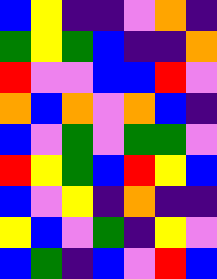[["blue", "yellow", "indigo", "indigo", "violet", "orange", "indigo"], ["green", "yellow", "green", "blue", "indigo", "indigo", "orange"], ["red", "violet", "violet", "blue", "blue", "red", "violet"], ["orange", "blue", "orange", "violet", "orange", "blue", "indigo"], ["blue", "violet", "green", "violet", "green", "green", "violet"], ["red", "yellow", "green", "blue", "red", "yellow", "blue"], ["blue", "violet", "yellow", "indigo", "orange", "indigo", "indigo"], ["yellow", "blue", "violet", "green", "indigo", "yellow", "violet"], ["blue", "green", "indigo", "blue", "violet", "red", "blue"]]